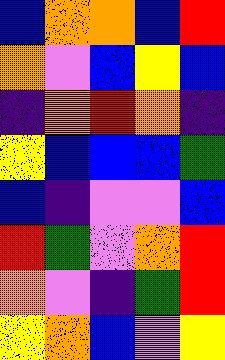[["blue", "orange", "orange", "blue", "red"], ["orange", "violet", "blue", "yellow", "blue"], ["indigo", "orange", "red", "orange", "indigo"], ["yellow", "blue", "blue", "blue", "green"], ["blue", "indigo", "violet", "violet", "blue"], ["red", "green", "violet", "orange", "red"], ["orange", "violet", "indigo", "green", "red"], ["yellow", "orange", "blue", "violet", "yellow"]]